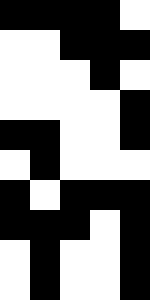[["black", "black", "black", "black", "white"], ["white", "white", "black", "black", "black"], ["white", "white", "white", "black", "white"], ["white", "white", "white", "white", "black"], ["black", "black", "white", "white", "black"], ["white", "black", "white", "white", "white"], ["black", "white", "black", "black", "black"], ["black", "black", "black", "white", "black"], ["white", "black", "white", "white", "black"], ["white", "black", "white", "white", "black"]]